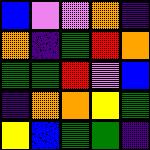[["blue", "violet", "violet", "orange", "indigo"], ["orange", "indigo", "green", "red", "orange"], ["green", "green", "red", "violet", "blue"], ["indigo", "orange", "orange", "yellow", "green"], ["yellow", "blue", "green", "green", "indigo"]]